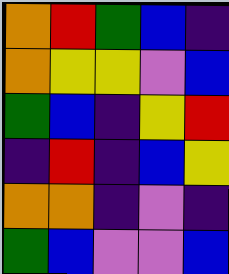[["orange", "red", "green", "blue", "indigo"], ["orange", "yellow", "yellow", "violet", "blue"], ["green", "blue", "indigo", "yellow", "red"], ["indigo", "red", "indigo", "blue", "yellow"], ["orange", "orange", "indigo", "violet", "indigo"], ["green", "blue", "violet", "violet", "blue"]]